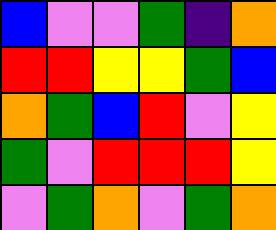[["blue", "violet", "violet", "green", "indigo", "orange"], ["red", "red", "yellow", "yellow", "green", "blue"], ["orange", "green", "blue", "red", "violet", "yellow"], ["green", "violet", "red", "red", "red", "yellow"], ["violet", "green", "orange", "violet", "green", "orange"]]